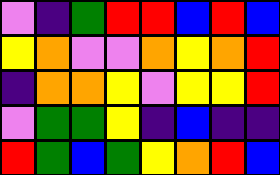[["violet", "indigo", "green", "red", "red", "blue", "red", "blue"], ["yellow", "orange", "violet", "violet", "orange", "yellow", "orange", "red"], ["indigo", "orange", "orange", "yellow", "violet", "yellow", "yellow", "red"], ["violet", "green", "green", "yellow", "indigo", "blue", "indigo", "indigo"], ["red", "green", "blue", "green", "yellow", "orange", "red", "blue"]]